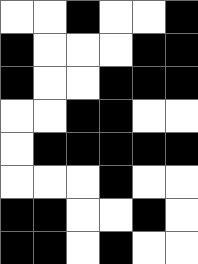[["white", "white", "black", "white", "white", "black"], ["black", "white", "white", "white", "black", "black"], ["black", "white", "white", "black", "black", "black"], ["white", "white", "black", "black", "white", "white"], ["white", "black", "black", "black", "black", "black"], ["white", "white", "white", "black", "white", "white"], ["black", "black", "white", "white", "black", "white"], ["black", "black", "white", "black", "white", "white"]]